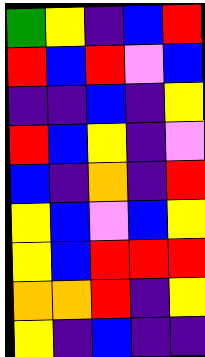[["green", "yellow", "indigo", "blue", "red"], ["red", "blue", "red", "violet", "blue"], ["indigo", "indigo", "blue", "indigo", "yellow"], ["red", "blue", "yellow", "indigo", "violet"], ["blue", "indigo", "orange", "indigo", "red"], ["yellow", "blue", "violet", "blue", "yellow"], ["yellow", "blue", "red", "red", "red"], ["orange", "orange", "red", "indigo", "yellow"], ["yellow", "indigo", "blue", "indigo", "indigo"]]